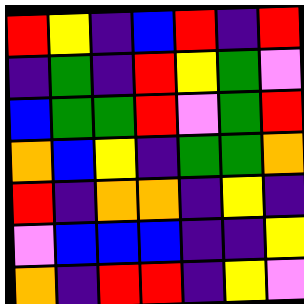[["red", "yellow", "indigo", "blue", "red", "indigo", "red"], ["indigo", "green", "indigo", "red", "yellow", "green", "violet"], ["blue", "green", "green", "red", "violet", "green", "red"], ["orange", "blue", "yellow", "indigo", "green", "green", "orange"], ["red", "indigo", "orange", "orange", "indigo", "yellow", "indigo"], ["violet", "blue", "blue", "blue", "indigo", "indigo", "yellow"], ["orange", "indigo", "red", "red", "indigo", "yellow", "violet"]]